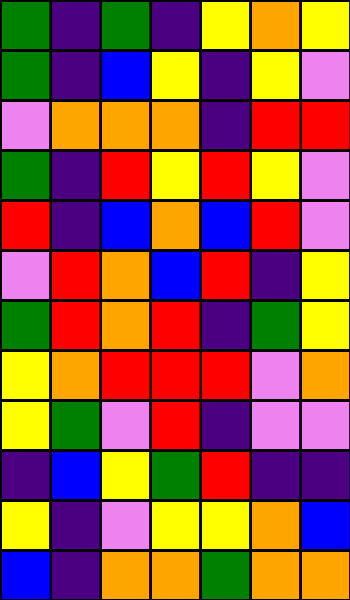[["green", "indigo", "green", "indigo", "yellow", "orange", "yellow"], ["green", "indigo", "blue", "yellow", "indigo", "yellow", "violet"], ["violet", "orange", "orange", "orange", "indigo", "red", "red"], ["green", "indigo", "red", "yellow", "red", "yellow", "violet"], ["red", "indigo", "blue", "orange", "blue", "red", "violet"], ["violet", "red", "orange", "blue", "red", "indigo", "yellow"], ["green", "red", "orange", "red", "indigo", "green", "yellow"], ["yellow", "orange", "red", "red", "red", "violet", "orange"], ["yellow", "green", "violet", "red", "indigo", "violet", "violet"], ["indigo", "blue", "yellow", "green", "red", "indigo", "indigo"], ["yellow", "indigo", "violet", "yellow", "yellow", "orange", "blue"], ["blue", "indigo", "orange", "orange", "green", "orange", "orange"]]